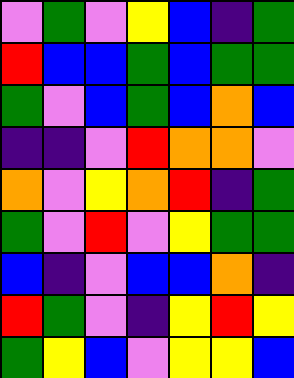[["violet", "green", "violet", "yellow", "blue", "indigo", "green"], ["red", "blue", "blue", "green", "blue", "green", "green"], ["green", "violet", "blue", "green", "blue", "orange", "blue"], ["indigo", "indigo", "violet", "red", "orange", "orange", "violet"], ["orange", "violet", "yellow", "orange", "red", "indigo", "green"], ["green", "violet", "red", "violet", "yellow", "green", "green"], ["blue", "indigo", "violet", "blue", "blue", "orange", "indigo"], ["red", "green", "violet", "indigo", "yellow", "red", "yellow"], ["green", "yellow", "blue", "violet", "yellow", "yellow", "blue"]]